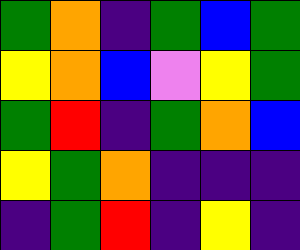[["green", "orange", "indigo", "green", "blue", "green"], ["yellow", "orange", "blue", "violet", "yellow", "green"], ["green", "red", "indigo", "green", "orange", "blue"], ["yellow", "green", "orange", "indigo", "indigo", "indigo"], ["indigo", "green", "red", "indigo", "yellow", "indigo"]]